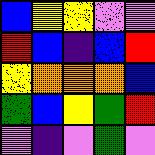[["blue", "yellow", "yellow", "violet", "violet"], ["red", "blue", "indigo", "blue", "red"], ["yellow", "orange", "orange", "orange", "blue"], ["green", "blue", "yellow", "green", "red"], ["violet", "indigo", "violet", "green", "violet"]]